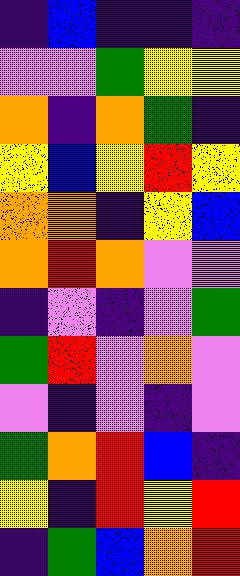[["indigo", "blue", "indigo", "indigo", "indigo"], ["violet", "violet", "green", "yellow", "yellow"], ["orange", "indigo", "orange", "green", "indigo"], ["yellow", "blue", "yellow", "red", "yellow"], ["orange", "orange", "indigo", "yellow", "blue"], ["orange", "red", "orange", "violet", "violet"], ["indigo", "violet", "indigo", "violet", "green"], ["green", "red", "violet", "orange", "violet"], ["violet", "indigo", "violet", "indigo", "violet"], ["green", "orange", "red", "blue", "indigo"], ["yellow", "indigo", "red", "yellow", "red"], ["indigo", "green", "blue", "orange", "red"]]